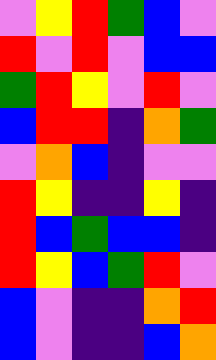[["violet", "yellow", "red", "green", "blue", "violet"], ["red", "violet", "red", "violet", "blue", "blue"], ["green", "red", "yellow", "violet", "red", "violet"], ["blue", "red", "red", "indigo", "orange", "green"], ["violet", "orange", "blue", "indigo", "violet", "violet"], ["red", "yellow", "indigo", "indigo", "yellow", "indigo"], ["red", "blue", "green", "blue", "blue", "indigo"], ["red", "yellow", "blue", "green", "red", "violet"], ["blue", "violet", "indigo", "indigo", "orange", "red"], ["blue", "violet", "indigo", "indigo", "blue", "orange"]]